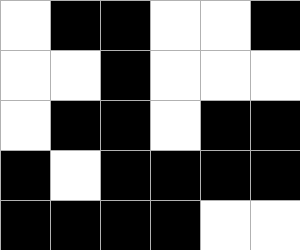[["white", "black", "black", "white", "white", "black"], ["white", "white", "black", "white", "white", "white"], ["white", "black", "black", "white", "black", "black"], ["black", "white", "black", "black", "black", "black"], ["black", "black", "black", "black", "white", "white"]]